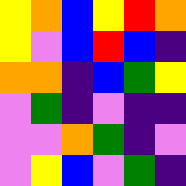[["yellow", "orange", "blue", "yellow", "red", "orange"], ["yellow", "violet", "blue", "red", "blue", "indigo"], ["orange", "orange", "indigo", "blue", "green", "yellow"], ["violet", "green", "indigo", "violet", "indigo", "indigo"], ["violet", "violet", "orange", "green", "indigo", "violet"], ["violet", "yellow", "blue", "violet", "green", "indigo"]]